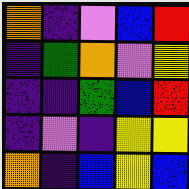[["orange", "indigo", "violet", "blue", "red"], ["indigo", "green", "orange", "violet", "yellow"], ["indigo", "indigo", "green", "blue", "red"], ["indigo", "violet", "indigo", "yellow", "yellow"], ["orange", "indigo", "blue", "yellow", "blue"]]